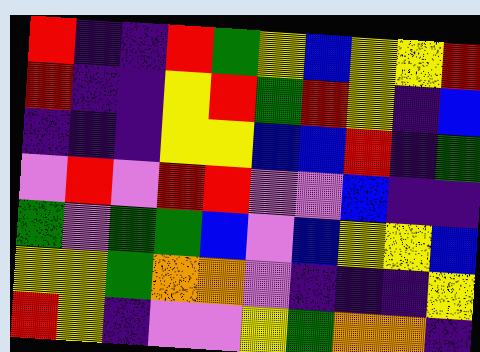[["red", "indigo", "indigo", "red", "green", "yellow", "blue", "yellow", "yellow", "red"], ["red", "indigo", "indigo", "yellow", "red", "green", "red", "yellow", "indigo", "blue"], ["indigo", "indigo", "indigo", "yellow", "yellow", "blue", "blue", "red", "indigo", "green"], ["violet", "red", "violet", "red", "red", "violet", "violet", "blue", "indigo", "indigo"], ["green", "violet", "green", "green", "blue", "violet", "blue", "yellow", "yellow", "blue"], ["yellow", "yellow", "green", "orange", "orange", "violet", "indigo", "indigo", "indigo", "yellow"], ["red", "yellow", "indigo", "violet", "violet", "yellow", "green", "orange", "orange", "indigo"]]